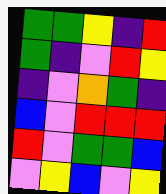[["green", "green", "yellow", "indigo", "red"], ["green", "indigo", "violet", "red", "yellow"], ["indigo", "violet", "orange", "green", "indigo"], ["blue", "violet", "red", "red", "red"], ["red", "violet", "green", "green", "blue"], ["violet", "yellow", "blue", "violet", "yellow"]]